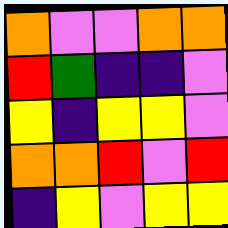[["orange", "violet", "violet", "orange", "orange"], ["red", "green", "indigo", "indigo", "violet"], ["yellow", "indigo", "yellow", "yellow", "violet"], ["orange", "orange", "red", "violet", "red"], ["indigo", "yellow", "violet", "yellow", "yellow"]]